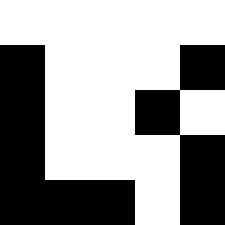[["white", "white", "white", "white", "white"], ["black", "white", "white", "white", "black"], ["black", "white", "white", "black", "white"], ["black", "white", "white", "white", "black"], ["black", "black", "black", "white", "black"]]